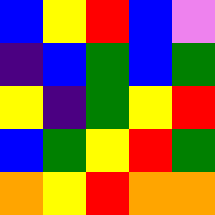[["blue", "yellow", "red", "blue", "violet"], ["indigo", "blue", "green", "blue", "green"], ["yellow", "indigo", "green", "yellow", "red"], ["blue", "green", "yellow", "red", "green"], ["orange", "yellow", "red", "orange", "orange"]]